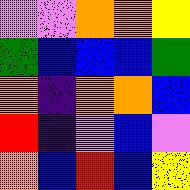[["violet", "violet", "orange", "orange", "yellow"], ["green", "blue", "blue", "blue", "green"], ["orange", "indigo", "orange", "orange", "blue"], ["red", "indigo", "violet", "blue", "violet"], ["orange", "blue", "red", "blue", "yellow"]]